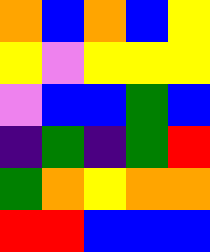[["orange", "blue", "orange", "blue", "yellow"], ["yellow", "violet", "yellow", "yellow", "yellow"], ["violet", "blue", "blue", "green", "blue"], ["indigo", "green", "indigo", "green", "red"], ["green", "orange", "yellow", "orange", "orange"], ["red", "red", "blue", "blue", "blue"]]